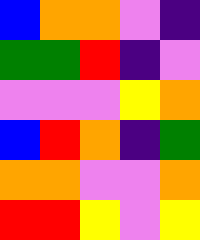[["blue", "orange", "orange", "violet", "indigo"], ["green", "green", "red", "indigo", "violet"], ["violet", "violet", "violet", "yellow", "orange"], ["blue", "red", "orange", "indigo", "green"], ["orange", "orange", "violet", "violet", "orange"], ["red", "red", "yellow", "violet", "yellow"]]